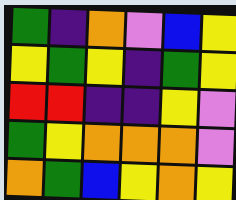[["green", "indigo", "orange", "violet", "blue", "yellow"], ["yellow", "green", "yellow", "indigo", "green", "yellow"], ["red", "red", "indigo", "indigo", "yellow", "violet"], ["green", "yellow", "orange", "orange", "orange", "violet"], ["orange", "green", "blue", "yellow", "orange", "yellow"]]